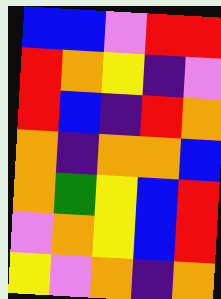[["blue", "blue", "violet", "red", "red"], ["red", "orange", "yellow", "indigo", "violet"], ["red", "blue", "indigo", "red", "orange"], ["orange", "indigo", "orange", "orange", "blue"], ["orange", "green", "yellow", "blue", "red"], ["violet", "orange", "yellow", "blue", "red"], ["yellow", "violet", "orange", "indigo", "orange"]]